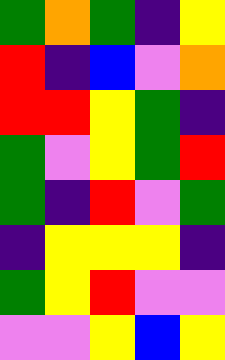[["green", "orange", "green", "indigo", "yellow"], ["red", "indigo", "blue", "violet", "orange"], ["red", "red", "yellow", "green", "indigo"], ["green", "violet", "yellow", "green", "red"], ["green", "indigo", "red", "violet", "green"], ["indigo", "yellow", "yellow", "yellow", "indigo"], ["green", "yellow", "red", "violet", "violet"], ["violet", "violet", "yellow", "blue", "yellow"]]